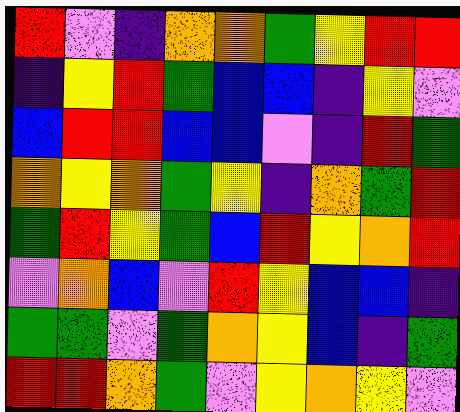[["red", "violet", "indigo", "orange", "orange", "green", "yellow", "red", "red"], ["indigo", "yellow", "red", "green", "blue", "blue", "indigo", "yellow", "violet"], ["blue", "red", "red", "blue", "blue", "violet", "indigo", "red", "green"], ["orange", "yellow", "orange", "green", "yellow", "indigo", "orange", "green", "red"], ["green", "red", "yellow", "green", "blue", "red", "yellow", "orange", "red"], ["violet", "orange", "blue", "violet", "red", "yellow", "blue", "blue", "indigo"], ["green", "green", "violet", "green", "orange", "yellow", "blue", "indigo", "green"], ["red", "red", "orange", "green", "violet", "yellow", "orange", "yellow", "violet"]]